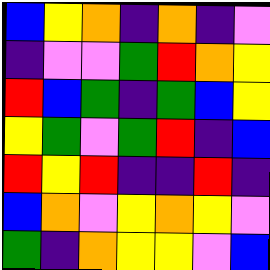[["blue", "yellow", "orange", "indigo", "orange", "indigo", "violet"], ["indigo", "violet", "violet", "green", "red", "orange", "yellow"], ["red", "blue", "green", "indigo", "green", "blue", "yellow"], ["yellow", "green", "violet", "green", "red", "indigo", "blue"], ["red", "yellow", "red", "indigo", "indigo", "red", "indigo"], ["blue", "orange", "violet", "yellow", "orange", "yellow", "violet"], ["green", "indigo", "orange", "yellow", "yellow", "violet", "blue"]]